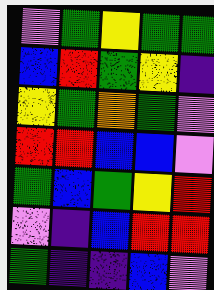[["violet", "green", "yellow", "green", "green"], ["blue", "red", "green", "yellow", "indigo"], ["yellow", "green", "orange", "green", "violet"], ["red", "red", "blue", "blue", "violet"], ["green", "blue", "green", "yellow", "red"], ["violet", "indigo", "blue", "red", "red"], ["green", "indigo", "indigo", "blue", "violet"]]